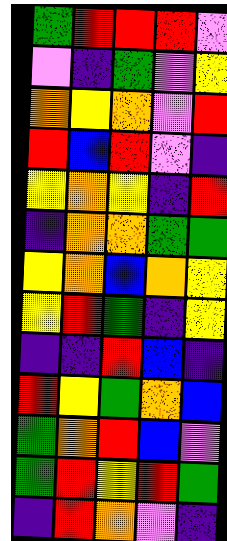[["green", "red", "red", "red", "violet"], ["violet", "indigo", "green", "violet", "yellow"], ["orange", "yellow", "orange", "violet", "red"], ["red", "blue", "red", "violet", "indigo"], ["yellow", "orange", "yellow", "indigo", "red"], ["indigo", "orange", "orange", "green", "green"], ["yellow", "orange", "blue", "orange", "yellow"], ["yellow", "red", "green", "indigo", "yellow"], ["indigo", "indigo", "red", "blue", "indigo"], ["red", "yellow", "green", "orange", "blue"], ["green", "orange", "red", "blue", "violet"], ["green", "red", "yellow", "red", "green"], ["indigo", "red", "orange", "violet", "indigo"]]